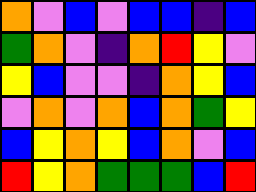[["orange", "violet", "blue", "violet", "blue", "blue", "indigo", "blue"], ["green", "orange", "violet", "indigo", "orange", "red", "yellow", "violet"], ["yellow", "blue", "violet", "violet", "indigo", "orange", "yellow", "blue"], ["violet", "orange", "violet", "orange", "blue", "orange", "green", "yellow"], ["blue", "yellow", "orange", "yellow", "blue", "orange", "violet", "blue"], ["red", "yellow", "orange", "green", "green", "green", "blue", "red"]]